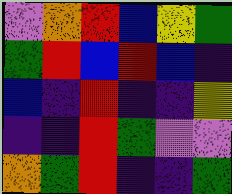[["violet", "orange", "red", "blue", "yellow", "green"], ["green", "red", "blue", "red", "blue", "indigo"], ["blue", "indigo", "red", "indigo", "indigo", "yellow"], ["indigo", "indigo", "red", "green", "violet", "violet"], ["orange", "green", "red", "indigo", "indigo", "green"]]